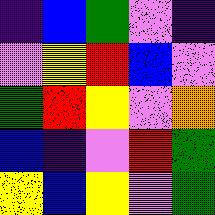[["indigo", "blue", "green", "violet", "indigo"], ["violet", "yellow", "red", "blue", "violet"], ["green", "red", "yellow", "violet", "orange"], ["blue", "indigo", "violet", "red", "green"], ["yellow", "blue", "yellow", "violet", "green"]]